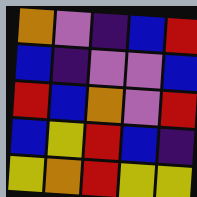[["orange", "violet", "indigo", "blue", "red"], ["blue", "indigo", "violet", "violet", "blue"], ["red", "blue", "orange", "violet", "red"], ["blue", "yellow", "red", "blue", "indigo"], ["yellow", "orange", "red", "yellow", "yellow"]]